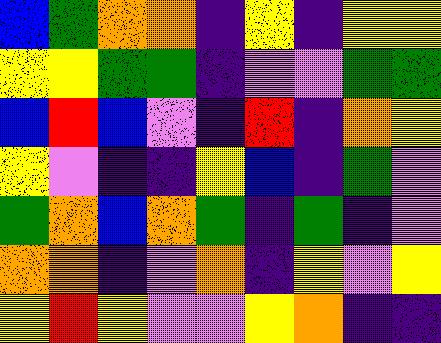[["blue", "green", "orange", "orange", "indigo", "yellow", "indigo", "yellow", "yellow"], ["yellow", "yellow", "green", "green", "indigo", "violet", "violet", "green", "green"], ["blue", "red", "blue", "violet", "indigo", "red", "indigo", "orange", "yellow"], ["yellow", "violet", "indigo", "indigo", "yellow", "blue", "indigo", "green", "violet"], ["green", "orange", "blue", "orange", "green", "indigo", "green", "indigo", "violet"], ["orange", "orange", "indigo", "violet", "orange", "indigo", "yellow", "violet", "yellow"], ["yellow", "red", "yellow", "violet", "violet", "yellow", "orange", "indigo", "indigo"]]